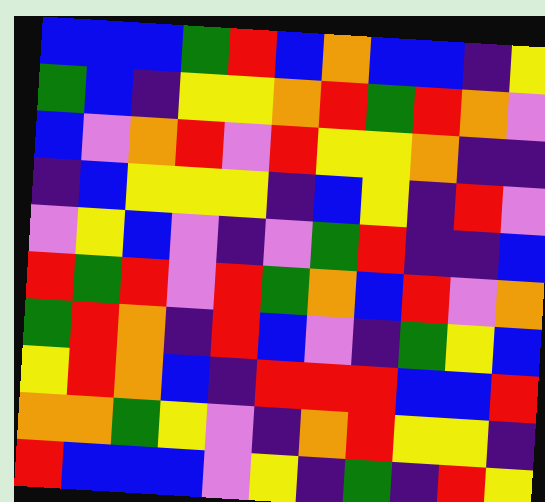[["blue", "blue", "blue", "green", "red", "blue", "orange", "blue", "blue", "indigo", "yellow"], ["green", "blue", "indigo", "yellow", "yellow", "orange", "red", "green", "red", "orange", "violet"], ["blue", "violet", "orange", "red", "violet", "red", "yellow", "yellow", "orange", "indigo", "indigo"], ["indigo", "blue", "yellow", "yellow", "yellow", "indigo", "blue", "yellow", "indigo", "red", "violet"], ["violet", "yellow", "blue", "violet", "indigo", "violet", "green", "red", "indigo", "indigo", "blue"], ["red", "green", "red", "violet", "red", "green", "orange", "blue", "red", "violet", "orange"], ["green", "red", "orange", "indigo", "red", "blue", "violet", "indigo", "green", "yellow", "blue"], ["yellow", "red", "orange", "blue", "indigo", "red", "red", "red", "blue", "blue", "red"], ["orange", "orange", "green", "yellow", "violet", "indigo", "orange", "red", "yellow", "yellow", "indigo"], ["red", "blue", "blue", "blue", "violet", "yellow", "indigo", "green", "indigo", "red", "yellow"]]